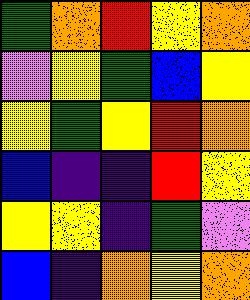[["green", "orange", "red", "yellow", "orange"], ["violet", "yellow", "green", "blue", "yellow"], ["yellow", "green", "yellow", "red", "orange"], ["blue", "indigo", "indigo", "red", "yellow"], ["yellow", "yellow", "indigo", "green", "violet"], ["blue", "indigo", "orange", "yellow", "orange"]]